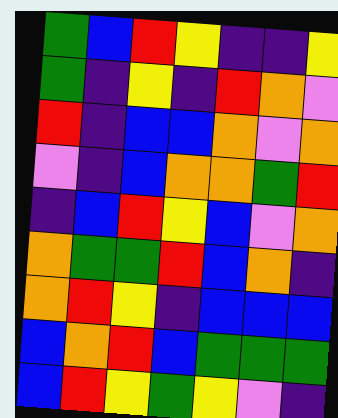[["green", "blue", "red", "yellow", "indigo", "indigo", "yellow"], ["green", "indigo", "yellow", "indigo", "red", "orange", "violet"], ["red", "indigo", "blue", "blue", "orange", "violet", "orange"], ["violet", "indigo", "blue", "orange", "orange", "green", "red"], ["indigo", "blue", "red", "yellow", "blue", "violet", "orange"], ["orange", "green", "green", "red", "blue", "orange", "indigo"], ["orange", "red", "yellow", "indigo", "blue", "blue", "blue"], ["blue", "orange", "red", "blue", "green", "green", "green"], ["blue", "red", "yellow", "green", "yellow", "violet", "indigo"]]